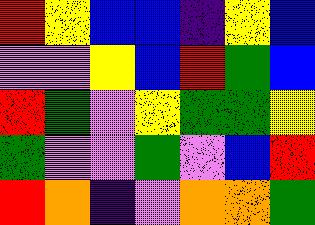[["red", "yellow", "blue", "blue", "indigo", "yellow", "blue"], ["violet", "violet", "yellow", "blue", "red", "green", "blue"], ["red", "green", "violet", "yellow", "green", "green", "yellow"], ["green", "violet", "violet", "green", "violet", "blue", "red"], ["red", "orange", "indigo", "violet", "orange", "orange", "green"]]